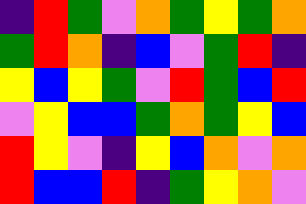[["indigo", "red", "green", "violet", "orange", "green", "yellow", "green", "orange"], ["green", "red", "orange", "indigo", "blue", "violet", "green", "red", "indigo"], ["yellow", "blue", "yellow", "green", "violet", "red", "green", "blue", "red"], ["violet", "yellow", "blue", "blue", "green", "orange", "green", "yellow", "blue"], ["red", "yellow", "violet", "indigo", "yellow", "blue", "orange", "violet", "orange"], ["red", "blue", "blue", "red", "indigo", "green", "yellow", "orange", "violet"]]